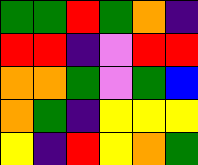[["green", "green", "red", "green", "orange", "indigo"], ["red", "red", "indigo", "violet", "red", "red"], ["orange", "orange", "green", "violet", "green", "blue"], ["orange", "green", "indigo", "yellow", "yellow", "yellow"], ["yellow", "indigo", "red", "yellow", "orange", "green"]]